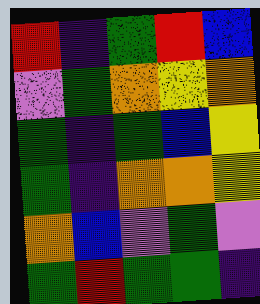[["red", "indigo", "green", "red", "blue"], ["violet", "green", "orange", "yellow", "orange"], ["green", "indigo", "green", "blue", "yellow"], ["green", "indigo", "orange", "orange", "yellow"], ["orange", "blue", "violet", "green", "violet"], ["green", "red", "green", "green", "indigo"]]